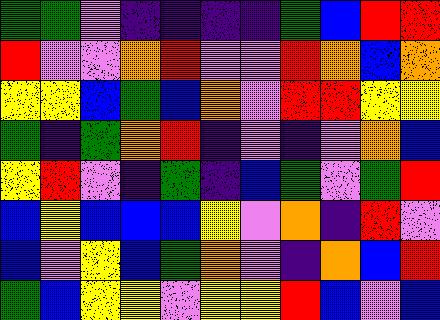[["green", "green", "violet", "indigo", "indigo", "indigo", "indigo", "green", "blue", "red", "red"], ["red", "violet", "violet", "orange", "red", "violet", "violet", "red", "orange", "blue", "orange"], ["yellow", "yellow", "blue", "green", "blue", "orange", "violet", "red", "red", "yellow", "yellow"], ["green", "indigo", "green", "orange", "red", "indigo", "violet", "indigo", "violet", "orange", "blue"], ["yellow", "red", "violet", "indigo", "green", "indigo", "blue", "green", "violet", "green", "red"], ["blue", "yellow", "blue", "blue", "blue", "yellow", "violet", "orange", "indigo", "red", "violet"], ["blue", "violet", "yellow", "blue", "green", "orange", "violet", "indigo", "orange", "blue", "red"], ["green", "blue", "yellow", "yellow", "violet", "yellow", "yellow", "red", "blue", "violet", "blue"]]